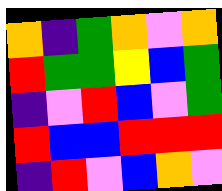[["orange", "indigo", "green", "orange", "violet", "orange"], ["red", "green", "green", "yellow", "blue", "green"], ["indigo", "violet", "red", "blue", "violet", "green"], ["red", "blue", "blue", "red", "red", "red"], ["indigo", "red", "violet", "blue", "orange", "violet"]]